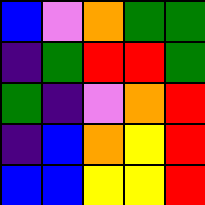[["blue", "violet", "orange", "green", "green"], ["indigo", "green", "red", "red", "green"], ["green", "indigo", "violet", "orange", "red"], ["indigo", "blue", "orange", "yellow", "red"], ["blue", "blue", "yellow", "yellow", "red"]]